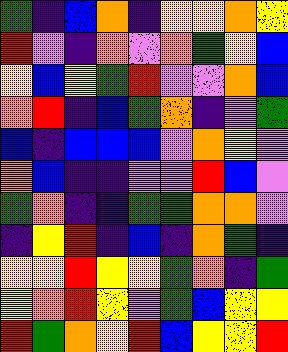[["green", "indigo", "blue", "orange", "indigo", "yellow", "yellow", "orange", "yellow"], ["red", "violet", "indigo", "orange", "violet", "orange", "green", "yellow", "blue"], ["yellow", "blue", "yellow", "green", "red", "violet", "violet", "orange", "blue"], ["orange", "red", "indigo", "blue", "green", "orange", "indigo", "violet", "green"], ["blue", "indigo", "blue", "blue", "blue", "violet", "orange", "yellow", "violet"], ["orange", "blue", "indigo", "indigo", "violet", "violet", "red", "blue", "violet"], ["green", "orange", "indigo", "indigo", "green", "green", "orange", "orange", "violet"], ["indigo", "yellow", "red", "indigo", "blue", "indigo", "orange", "green", "indigo"], ["yellow", "yellow", "red", "yellow", "yellow", "green", "orange", "indigo", "green"], ["yellow", "orange", "red", "yellow", "violet", "green", "blue", "yellow", "yellow"], ["red", "green", "orange", "yellow", "red", "blue", "yellow", "yellow", "red"]]